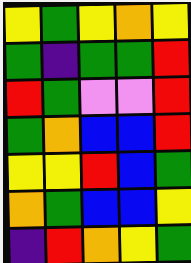[["yellow", "green", "yellow", "orange", "yellow"], ["green", "indigo", "green", "green", "red"], ["red", "green", "violet", "violet", "red"], ["green", "orange", "blue", "blue", "red"], ["yellow", "yellow", "red", "blue", "green"], ["orange", "green", "blue", "blue", "yellow"], ["indigo", "red", "orange", "yellow", "green"]]